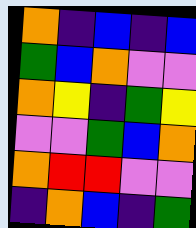[["orange", "indigo", "blue", "indigo", "blue"], ["green", "blue", "orange", "violet", "violet"], ["orange", "yellow", "indigo", "green", "yellow"], ["violet", "violet", "green", "blue", "orange"], ["orange", "red", "red", "violet", "violet"], ["indigo", "orange", "blue", "indigo", "green"]]